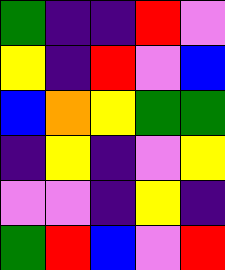[["green", "indigo", "indigo", "red", "violet"], ["yellow", "indigo", "red", "violet", "blue"], ["blue", "orange", "yellow", "green", "green"], ["indigo", "yellow", "indigo", "violet", "yellow"], ["violet", "violet", "indigo", "yellow", "indigo"], ["green", "red", "blue", "violet", "red"]]